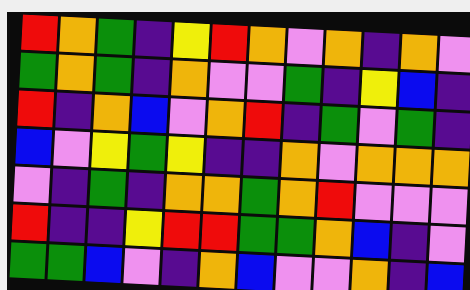[["red", "orange", "green", "indigo", "yellow", "red", "orange", "violet", "orange", "indigo", "orange", "violet"], ["green", "orange", "green", "indigo", "orange", "violet", "violet", "green", "indigo", "yellow", "blue", "indigo"], ["red", "indigo", "orange", "blue", "violet", "orange", "red", "indigo", "green", "violet", "green", "indigo"], ["blue", "violet", "yellow", "green", "yellow", "indigo", "indigo", "orange", "violet", "orange", "orange", "orange"], ["violet", "indigo", "green", "indigo", "orange", "orange", "green", "orange", "red", "violet", "violet", "violet"], ["red", "indigo", "indigo", "yellow", "red", "red", "green", "green", "orange", "blue", "indigo", "violet"], ["green", "green", "blue", "violet", "indigo", "orange", "blue", "violet", "violet", "orange", "indigo", "blue"]]